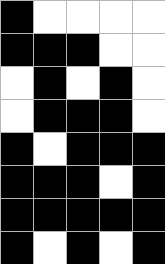[["black", "white", "white", "white", "white"], ["black", "black", "black", "white", "white"], ["white", "black", "white", "black", "white"], ["white", "black", "black", "black", "white"], ["black", "white", "black", "black", "black"], ["black", "black", "black", "white", "black"], ["black", "black", "black", "black", "black"], ["black", "white", "black", "white", "black"]]